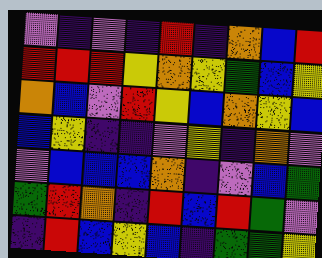[["violet", "indigo", "violet", "indigo", "red", "indigo", "orange", "blue", "red"], ["red", "red", "red", "yellow", "orange", "yellow", "green", "blue", "yellow"], ["orange", "blue", "violet", "red", "yellow", "blue", "orange", "yellow", "blue"], ["blue", "yellow", "indigo", "indigo", "violet", "yellow", "indigo", "orange", "violet"], ["violet", "blue", "blue", "blue", "orange", "indigo", "violet", "blue", "green"], ["green", "red", "orange", "indigo", "red", "blue", "red", "green", "violet"], ["indigo", "red", "blue", "yellow", "blue", "indigo", "green", "green", "yellow"]]